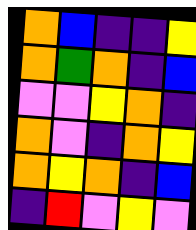[["orange", "blue", "indigo", "indigo", "yellow"], ["orange", "green", "orange", "indigo", "blue"], ["violet", "violet", "yellow", "orange", "indigo"], ["orange", "violet", "indigo", "orange", "yellow"], ["orange", "yellow", "orange", "indigo", "blue"], ["indigo", "red", "violet", "yellow", "violet"]]